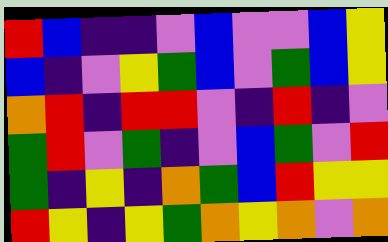[["red", "blue", "indigo", "indigo", "violet", "blue", "violet", "violet", "blue", "yellow"], ["blue", "indigo", "violet", "yellow", "green", "blue", "violet", "green", "blue", "yellow"], ["orange", "red", "indigo", "red", "red", "violet", "indigo", "red", "indigo", "violet"], ["green", "red", "violet", "green", "indigo", "violet", "blue", "green", "violet", "red"], ["green", "indigo", "yellow", "indigo", "orange", "green", "blue", "red", "yellow", "yellow"], ["red", "yellow", "indigo", "yellow", "green", "orange", "yellow", "orange", "violet", "orange"]]